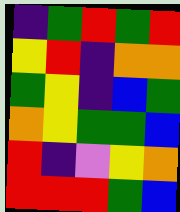[["indigo", "green", "red", "green", "red"], ["yellow", "red", "indigo", "orange", "orange"], ["green", "yellow", "indigo", "blue", "green"], ["orange", "yellow", "green", "green", "blue"], ["red", "indigo", "violet", "yellow", "orange"], ["red", "red", "red", "green", "blue"]]